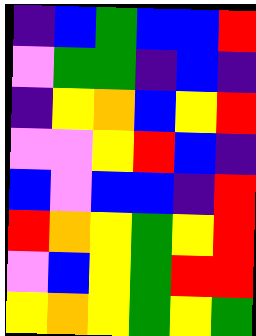[["indigo", "blue", "green", "blue", "blue", "red"], ["violet", "green", "green", "indigo", "blue", "indigo"], ["indigo", "yellow", "orange", "blue", "yellow", "red"], ["violet", "violet", "yellow", "red", "blue", "indigo"], ["blue", "violet", "blue", "blue", "indigo", "red"], ["red", "orange", "yellow", "green", "yellow", "red"], ["violet", "blue", "yellow", "green", "red", "red"], ["yellow", "orange", "yellow", "green", "yellow", "green"]]